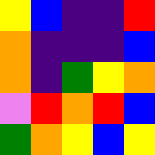[["yellow", "blue", "indigo", "indigo", "red"], ["orange", "indigo", "indigo", "indigo", "blue"], ["orange", "indigo", "green", "yellow", "orange"], ["violet", "red", "orange", "red", "blue"], ["green", "orange", "yellow", "blue", "yellow"]]